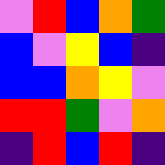[["violet", "red", "blue", "orange", "green"], ["blue", "violet", "yellow", "blue", "indigo"], ["blue", "blue", "orange", "yellow", "violet"], ["red", "red", "green", "violet", "orange"], ["indigo", "red", "blue", "red", "indigo"]]